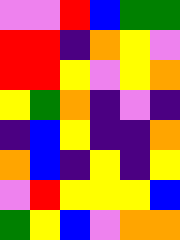[["violet", "violet", "red", "blue", "green", "green"], ["red", "red", "indigo", "orange", "yellow", "violet"], ["red", "red", "yellow", "violet", "yellow", "orange"], ["yellow", "green", "orange", "indigo", "violet", "indigo"], ["indigo", "blue", "yellow", "indigo", "indigo", "orange"], ["orange", "blue", "indigo", "yellow", "indigo", "yellow"], ["violet", "red", "yellow", "yellow", "yellow", "blue"], ["green", "yellow", "blue", "violet", "orange", "orange"]]